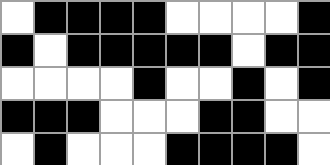[["white", "black", "black", "black", "black", "white", "white", "white", "white", "black"], ["black", "white", "black", "black", "black", "black", "black", "white", "black", "black"], ["white", "white", "white", "white", "black", "white", "white", "black", "white", "black"], ["black", "black", "black", "white", "white", "white", "black", "black", "white", "white"], ["white", "black", "white", "white", "white", "black", "black", "black", "black", "white"]]